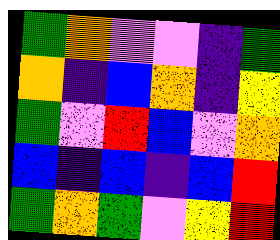[["green", "orange", "violet", "violet", "indigo", "green"], ["orange", "indigo", "blue", "orange", "indigo", "yellow"], ["green", "violet", "red", "blue", "violet", "orange"], ["blue", "indigo", "blue", "indigo", "blue", "red"], ["green", "orange", "green", "violet", "yellow", "red"]]